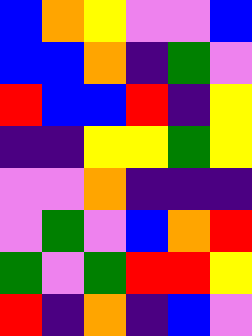[["blue", "orange", "yellow", "violet", "violet", "blue"], ["blue", "blue", "orange", "indigo", "green", "violet"], ["red", "blue", "blue", "red", "indigo", "yellow"], ["indigo", "indigo", "yellow", "yellow", "green", "yellow"], ["violet", "violet", "orange", "indigo", "indigo", "indigo"], ["violet", "green", "violet", "blue", "orange", "red"], ["green", "violet", "green", "red", "red", "yellow"], ["red", "indigo", "orange", "indigo", "blue", "violet"]]